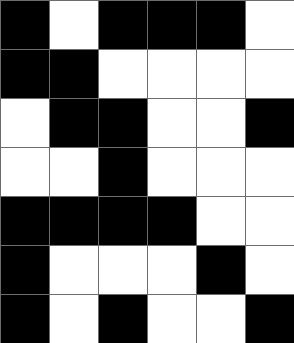[["black", "white", "black", "black", "black", "white"], ["black", "black", "white", "white", "white", "white"], ["white", "black", "black", "white", "white", "black"], ["white", "white", "black", "white", "white", "white"], ["black", "black", "black", "black", "white", "white"], ["black", "white", "white", "white", "black", "white"], ["black", "white", "black", "white", "white", "black"]]